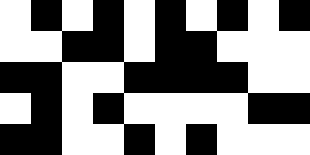[["white", "black", "white", "black", "white", "black", "white", "black", "white", "black"], ["white", "white", "black", "black", "white", "black", "black", "white", "white", "white"], ["black", "black", "white", "white", "black", "black", "black", "black", "white", "white"], ["white", "black", "white", "black", "white", "white", "white", "white", "black", "black"], ["black", "black", "white", "white", "black", "white", "black", "white", "white", "white"]]